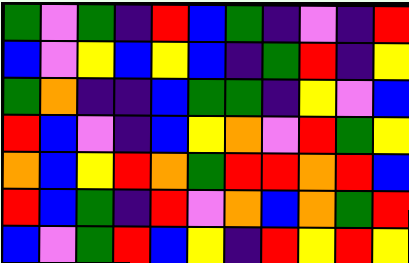[["green", "violet", "green", "indigo", "red", "blue", "green", "indigo", "violet", "indigo", "red"], ["blue", "violet", "yellow", "blue", "yellow", "blue", "indigo", "green", "red", "indigo", "yellow"], ["green", "orange", "indigo", "indigo", "blue", "green", "green", "indigo", "yellow", "violet", "blue"], ["red", "blue", "violet", "indigo", "blue", "yellow", "orange", "violet", "red", "green", "yellow"], ["orange", "blue", "yellow", "red", "orange", "green", "red", "red", "orange", "red", "blue"], ["red", "blue", "green", "indigo", "red", "violet", "orange", "blue", "orange", "green", "red"], ["blue", "violet", "green", "red", "blue", "yellow", "indigo", "red", "yellow", "red", "yellow"]]